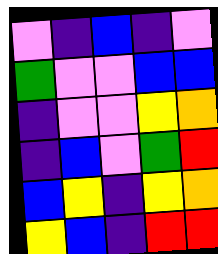[["violet", "indigo", "blue", "indigo", "violet"], ["green", "violet", "violet", "blue", "blue"], ["indigo", "violet", "violet", "yellow", "orange"], ["indigo", "blue", "violet", "green", "red"], ["blue", "yellow", "indigo", "yellow", "orange"], ["yellow", "blue", "indigo", "red", "red"]]